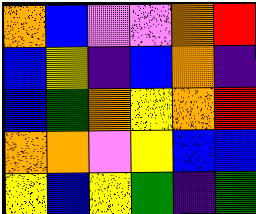[["orange", "blue", "violet", "violet", "orange", "red"], ["blue", "yellow", "indigo", "blue", "orange", "indigo"], ["blue", "green", "orange", "yellow", "orange", "red"], ["orange", "orange", "violet", "yellow", "blue", "blue"], ["yellow", "blue", "yellow", "green", "indigo", "green"]]